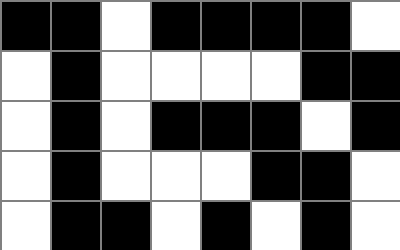[["black", "black", "white", "black", "black", "black", "black", "white"], ["white", "black", "white", "white", "white", "white", "black", "black"], ["white", "black", "white", "black", "black", "black", "white", "black"], ["white", "black", "white", "white", "white", "black", "black", "white"], ["white", "black", "black", "white", "black", "white", "black", "white"]]